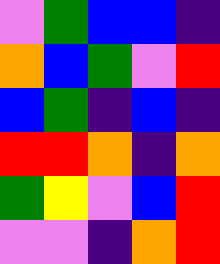[["violet", "green", "blue", "blue", "indigo"], ["orange", "blue", "green", "violet", "red"], ["blue", "green", "indigo", "blue", "indigo"], ["red", "red", "orange", "indigo", "orange"], ["green", "yellow", "violet", "blue", "red"], ["violet", "violet", "indigo", "orange", "red"]]